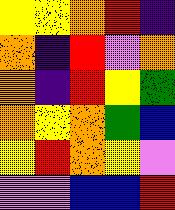[["yellow", "yellow", "orange", "red", "indigo"], ["orange", "indigo", "red", "violet", "orange"], ["orange", "indigo", "red", "yellow", "green"], ["orange", "yellow", "orange", "green", "blue"], ["yellow", "red", "orange", "yellow", "violet"], ["violet", "violet", "blue", "blue", "red"]]